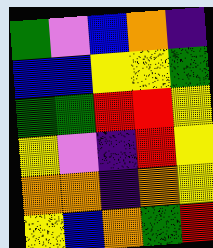[["green", "violet", "blue", "orange", "indigo"], ["blue", "blue", "yellow", "yellow", "green"], ["green", "green", "red", "red", "yellow"], ["yellow", "violet", "indigo", "red", "yellow"], ["orange", "orange", "indigo", "orange", "yellow"], ["yellow", "blue", "orange", "green", "red"]]